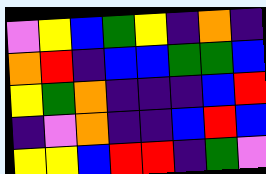[["violet", "yellow", "blue", "green", "yellow", "indigo", "orange", "indigo"], ["orange", "red", "indigo", "blue", "blue", "green", "green", "blue"], ["yellow", "green", "orange", "indigo", "indigo", "indigo", "blue", "red"], ["indigo", "violet", "orange", "indigo", "indigo", "blue", "red", "blue"], ["yellow", "yellow", "blue", "red", "red", "indigo", "green", "violet"]]